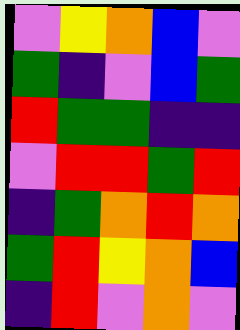[["violet", "yellow", "orange", "blue", "violet"], ["green", "indigo", "violet", "blue", "green"], ["red", "green", "green", "indigo", "indigo"], ["violet", "red", "red", "green", "red"], ["indigo", "green", "orange", "red", "orange"], ["green", "red", "yellow", "orange", "blue"], ["indigo", "red", "violet", "orange", "violet"]]